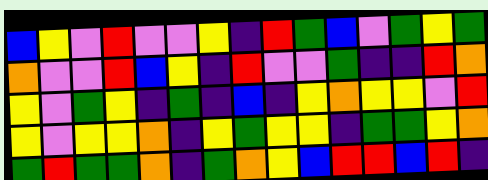[["blue", "yellow", "violet", "red", "violet", "violet", "yellow", "indigo", "red", "green", "blue", "violet", "green", "yellow", "green"], ["orange", "violet", "violet", "red", "blue", "yellow", "indigo", "red", "violet", "violet", "green", "indigo", "indigo", "red", "orange"], ["yellow", "violet", "green", "yellow", "indigo", "green", "indigo", "blue", "indigo", "yellow", "orange", "yellow", "yellow", "violet", "red"], ["yellow", "violet", "yellow", "yellow", "orange", "indigo", "yellow", "green", "yellow", "yellow", "indigo", "green", "green", "yellow", "orange"], ["green", "red", "green", "green", "orange", "indigo", "green", "orange", "yellow", "blue", "red", "red", "blue", "red", "indigo"]]